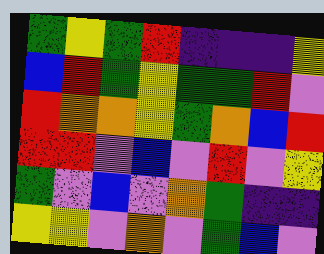[["green", "yellow", "green", "red", "indigo", "indigo", "indigo", "yellow"], ["blue", "red", "green", "yellow", "green", "green", "red", "violet"], ["red", "orange", "orange", "yellow", "green", "orange", "blue", "red"], ["red", "red", "violet", "blue", "violet", "red", "violet", "yellow"], ["green", "violet", "blue", "violet", "orange", "green", "indigo", "indigo"], ["yellow", "yellow", "violet", "orange", "violet", "green", "blue", "violet"]]